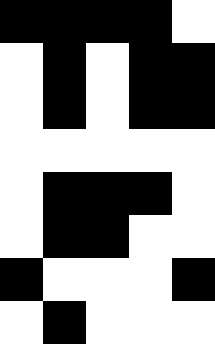[["black", "black", "black", "black", "white"], ["white", "black", "white", "black", "black"], ["white", "black", "white", "black", "black"], ["white", "white", "white", "white", "white"], ["white", "black", "black", "black", "white"], ["white", "black", "black", "white", "white"], ["black", "white", "white", "white", "black"], ["white", "black", "white", "white", "white"]]